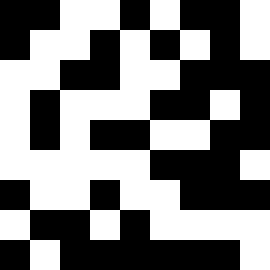[["black", "black", "white", "white", "black", "white", "black", "black", "white"], ["black", "white", "white", "black", "white", "black", "white", "black", "white"], ["white", "white", "black", "black", "white", "white", "black", "black", "black"], ["white", "black", "white", "white", "white", "black", "black", "white", "black"], ["white", "black", "white", "black", "black", "white", "white", "black", "black"], ["white", "white", "white", "white", "white", "black", "black", "black", "white"], ["black", "white", "white", "black", "white", "white", "black", "black", "black"], ["white", "black", "black", "white", "black", "white", "white", "white", "white"], ["black", "white", "black", "black", "black", "black", "black", "black", "white"]]